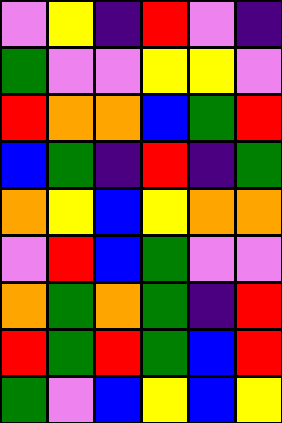[["violet", "yellow", "indigo", "red", "violet", "indigo"], ["green", "violet", "violet", "yellow", "yellow", "violet"], ["red", "orange", "orange", "blue", "green", "red"], ["blue", "green", "indigo", "red", "indigo", "green"], ["orange", "yellow", "blue", "yellow", "orange", "orange"], ["violet", "red", "blue", "green", "violet", "violet"], ["orange", "green", "orange", "green", "indigo", "red"], ["red", "green", "red", "green", "blue", "red"], ["green", "violet", "blue", "yellow", "blue", "yellow"]]